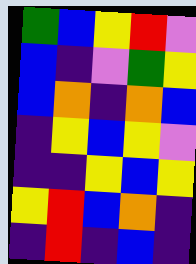[["green", "blue", "yellow", "red", "violet"], ["blue", "indigo", "violet", "green", "yellow"], ["blue", "orange", "indigo", "orange", "blue"], ["indigo", "yellow", "blue", "yellow", "violet"], ["indigo", "indigo", "yellow", "blue", "yellow"], ["yellow", "red", "blue", "orange", "indigo"], ["indigo", "red", "indigo", "blue", "indigo"]]